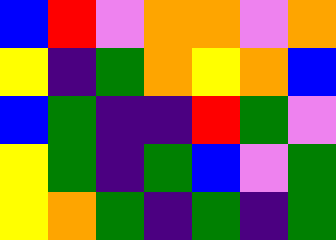[["blue", "red", "violet", "orange", "orange", "violet", "orange"], ["yellow", "indigo", "green", "orange", "yellow", "orange", "blue"], ["blue", "green", "indigo", "indigo", "red", "green", "violet"], ["yellow", "green", "indigo", "green", "blue", "violet", "green"], ["yellow", "orange", "green", "indigo", "green", "indigo", "green"]]